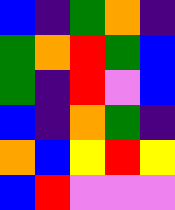[["blue", "indigo", "green", "orange", "indigo"], ["green", "orange", "red", "green", "blue"], ["green", "indigo", "red", "violet", "blue"], ["blue", "indigo", "orange", "green", "indigo"], ["orange", "blue", "yellow", "red", "yellow"], ["blue", "red", "violet", "violet", "violet"]]